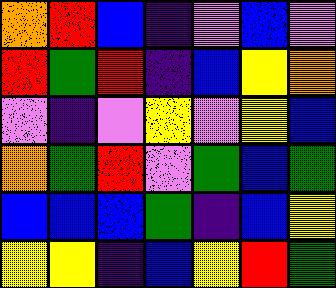[["orange", "red", "blue", "indigo", "violet", "blue", "violet"], ["red", "green", "red", "indigo", "blue", "yellow", "orange"], ["violet", "indigo", "violet", "yellow", "violet", "yellow", "blue"], ["orange", "green", "red", "violet", "green", "blue", "green"], ["blue", "blue", "blue", "green", "indigo", "blue", "yellow"], ["yellow", "yellow", "indigo", "blue", "yellow", "red", "green"]]